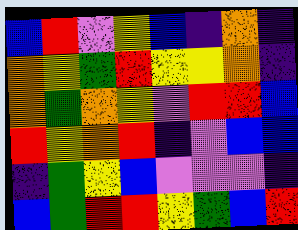[["blue", "red", "violet", "yellow", "blue", "indigo", "orange", "indigo"], ["orange", "yellow", "green", "red", "yellow", "yellow", "orange", "indigo"], ["orange", "green", "orange", "yellow", "violet", "red", "red", "blue"], ["red", "yellow", "orange", "red", "indigo", "violet", "blue", "blue"], ["indigo", "green", "yellow", "blue", "violet", "violet", "violet", "indigo"], ["blue", "green", "red", "red", "yellow", "green", "blue", "red"]]